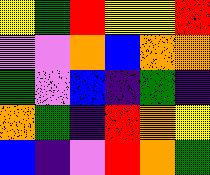[["yellow", "green", "red", "yellow", "yellow", "red"], ["violet", "violet", "orange", "blue", "orange", "orange"], ["green", "violet", "blue", "indigo", "green", "indigo"], ["orange", "green", "indigo", "red", "orange", "yellow"], ["blue", "indigo", "violet", "red", "orange", "green"]]